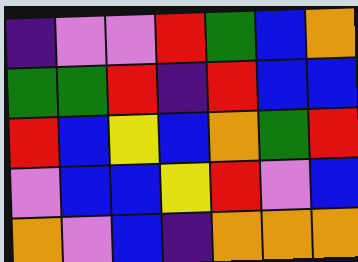[["indigo", "violet", "violet", "red", "green", "blue", "orange"], ["green", "green", "red", "indigo", "red", "blue", "blue"], ["red", "blue", "yellow", "blue", "orange", "green", "red"], ["violet", "blue", "blue", "yellow", "red", "violet", "blue"], ["orange", "violet", "blue", "indigo", "orange", "orange", "orange"]]